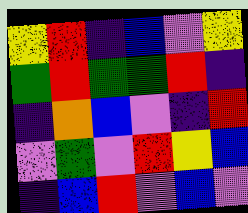[["yellow", "red", "indigo", "blue", "violet", "yellow"], ["green", "red", "green", "green", "red", "indigo"], ["indigo", "orange", "blue", "violet", "indigo", "red"], ["violet", "green", "violet", "red", "yellow", "blue"], ["indigo", "blue", "red", "violet", "blue", "violet"]]